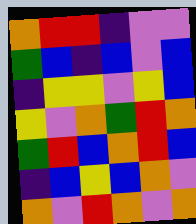[["orange", "red", "red", "indigo", "violet", "violet"], ["green", "blue", "indigo", "blue", "violet", "blue"], ["indigo", "yellow", "yellow", "violet", "yellow", "blue"], ["yellow", "violet", "orange", "green", "red", "orange"], ["green", "red", "blue", "orange", "red", "blue"], ["indigo", "blue", "yellow", "blue", "orange", "violet"], ["orange", "violet", "red", "orange", "violet", "orange"]]